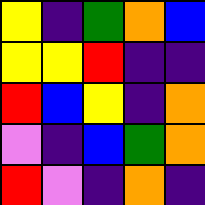[["yellow", "indigo", "green", "orange", "blue"], ["yellow", "yellow", "red", "indigo", "indigo"], ["red", "blue", "yellow", "indigo", "orange"], ["violet", "indigo", "blue", "green", "orange"], ["red", "violet", "indigo", "orange", "indigo"]]